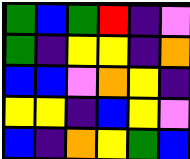[["green", "blue", "green", "red", "indigo", "violet"], ["green", "indigo", "yellow", "yellow", "indigo", "orange"], ["blue", "blue", "violet", "orange", "yellow", "indigo"], ["yellow", "yellow", "indigo", "blue", "yellow", "violet"], ["blue", "indigo", "orange", "yellow", "green", "blue"]]